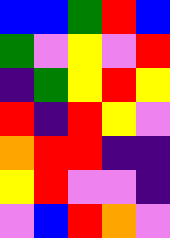[["blue", "blue", "green", "red", "blue"], ["green", "violet", "yellow", "violet", "red"], ["indigo", "green", "yellow", "red", "yellow"], ["red", "indigo", "red", "yellow", "violet"], ["orange", "red", "red", "indigo", "indigo"], ["yellow", "red", "violet", "violet", "indigo"], ["violet", "blue", "red", "orange", "violet"]]